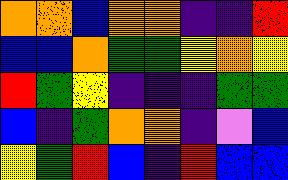[["orange", "orange", "blue", "orange", "orange", "indigo", "indigo", "red"], ["blue", "blue", "orange", "green", "green", "yellow", "orange", "yellow"], ["red", "green", "yellow", "indigo", "indigo", "indigo", "green", "green"], ["blue", "indigo", "green", "orange", "orange", "indigo", "violet", "blue"], ["yellow", "green", "red", "blue", "indigo", "red", "blue", "blue"]]